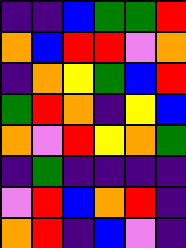[["indigo", "indigo", "blue", "green", "green", "red"], ["orange", "blue", "red", "red", "violet", "orange"], ["indigo", "orange", "yellow", "green", "blue", "red"], ["green", "red", "orange", "indigo", "yellow", "blue"], ["orange", "violet", "red", "yellow", "orange", "green"], ["indigo", "green", "indigo", "indigo", "indigo", "indigo"], ["violet", "red", "blue", "orange", "red", "indigo"], ["orange", "red", "indigo", "blue", "violet", "indigo"]]